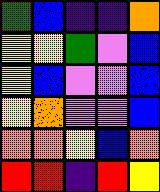[["green", "blue", "indigo", "indigo", "orange"], ["yellow", "yellow", "green", "violet", "blue"], ["yellow", "blue", "violet", "violet", "blue"], ["yellow", "orange", "violet", "violet", "blue"], ["orange", "orange", "yellow", "blue", "orange"], ["red", "red", "indigo", "red", "yellow"]]